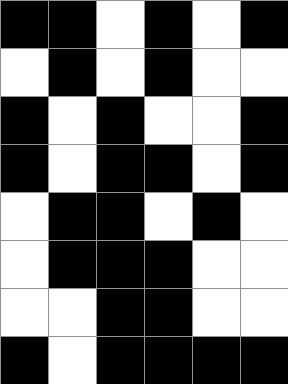[["black", "black", "white", "black", "white", "black"], ["white", "black", "white", "black", "white", "white"], ["black", "white", "black", "white", "white", "black"], ["black", "white", "black", "black", "white", "black"], ["white", "black", "black", "white", "black", "white"], ["white", "black", "black", "black", "white", "white"], ["white", "white", "black", "black", "white", "white"], ["black", "white", "black", "black", "black", "black"]]